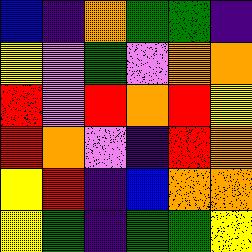[["blue", "indigo", "orange", "green", "green", "indigo"], ["yellow", "violet", "green", "violet", "orange", "orange"], ["red", "violet", "red", "orange", "red", "yellow"], ["red", "orange", "violet", "indigo", "red", "orange"], ["yellow", "red", "indigo", "blue", "orange", "orange"], ["yellow", "green", "indigo", "green", "green", "yellow"]]